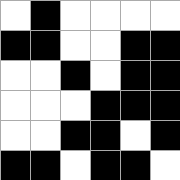[["white", "black", "white", "white", "white", "white"], ["black", "black", "white", "white", "black", "black"], ["white", "white", "black", "white", "black", "black"], ["white", "white", "white", "black", "black", "black"], ["white", "white", "black", "black", "white", "black"], ["black", "black", "white", "black", "black", "white"]]